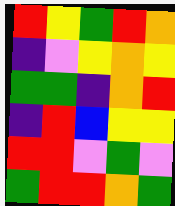[["red", "yellow", "green", "red", "orange"], ["indigo", "violet", "yellow", "orange", "yellow"], ["green", "green", "indigo", "orange", "red"], ["indigo", "red", "blue", "yellow", "yellow"], ["red", "red", "violet", "green", "violet"], ["green", "red", "red", "orange", "green"]]